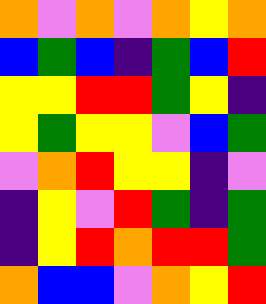[["orange", "violet", "orange", "violet", "orange", "yellow", "orange"], ["blue", "green", "blue", "indigo", "green", "blue", "red"], ["yellow", "yellow", "red", "red", "green", "yellow", "indigo"], ["yellow", "green", "yellow", "yellow", "violet", "blue", "green"], ["violet", "orange", "red", "yellow", "yellow", "indigo", "violet"], ["indigo", "yellow", "violet", "red", "green", "indigo", "green"], ["indigo", "yellow", "red", "orange", "red", "red", "green"], ["orange", "blue", "blue", "violet", "orange", "yellow", "red"]]